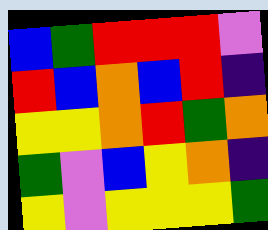[["blue", "green", "red", "red", "red", "violet"], ["red", "blue", "orange", "blue", "red", "indigo"], ["yellow", "yellow", "orange", "red", "green", "orange"], ["green", "violet", "blue", "yellow", "orange", "indigo"], ["yellow", "violet", "yellow", "yellow", "yellow", "green"]]